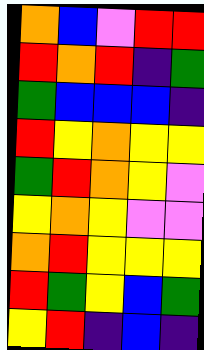[["orange", "blue", "violet", "red", "red"], ["red", "orange", "red", "indigo", "green"], ["green", "blue", "blue", "blue", "indigo"], ["red", "yellow", "orange", "yellow", "yellow"], ["green", "red", "orange", "yellow", "violet"], ["yellow", "orange", "yellow", "violet", "violet"], ["orange", "red", "yellow", "yellow", "yellow"], ["red", "green", "yellow", "blue", "green"], ["yellow", "red", "indigo", "blue", "indigo"]]